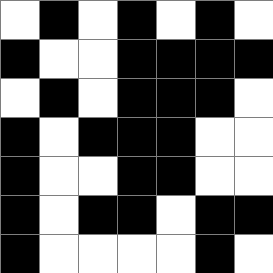[["white", "black", "white", "black", "white", "black", "white"], ["black", "white", "white", "black", "black", "black", "black"], ["white", "black", "white", "black", "black", "black", "white"], ["black", "white", "black", "black", "black", "white", "white"], ["black", "white", "white", "black", "black", "white", "white"], ["black", "white", "black", "black", "white", "black", "black"], ["black", "white", "white", "white", "white", "black", "white"]]